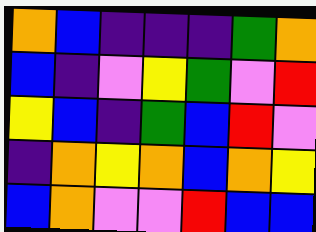[["orange", "blue", "indigo", "indigo", "indigo", "green", "orange"], ["blue", "indigo", "violet", "yellow", "green", "violet", "red"], ["yellow", "blue", "indigo", "green", "blue", "red", "violet"], ["indigo", "orange", "yellow", "orange", "blue", "orange", "yellow"], ["blue", "orange", "violet", "violet", "red", "blue", "blue"]]